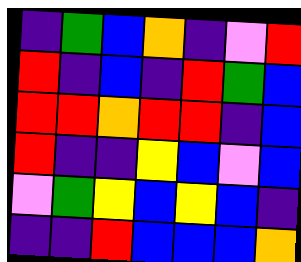[["indigo", "green", "blue", "orange", "indigo", "violet", "red"], ["red", "indigo", "blue", "indigo", "red", "green", "blue"], ["red", "red", "orange", "red", "red", "indigo", "blue"], ["red", "indigo", "indigo", "yellow", "blue", "violet", "blue"], ["violet", "green", "yellow", "blue", "yellow", "blue", "indigo"], ["indigo", "indigo", "red", "blue", "blue", "blue", "orange"]]